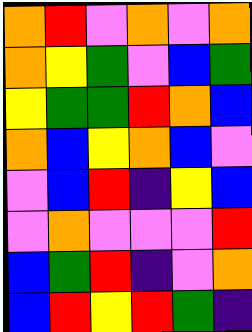[["orange", "red", "violet", "orange", "violet", "orange"], ["orange", "yellow", "green", "violet", "blue", "green"], ["yellow", "green", "green", "red", "orange", "blue"], ["orange", "blue", "yellow", "orange", "blue", "violet"], ["violet", "blue", "red", "indigo", "yellow", "blue"], ["violet", "orange", "violet", "violet", "violet", "red"], ["blue", "green", "red", "indigo", "violet", "orange"], ["blue", "red", "yellow", "red", "green", "indigo"]]